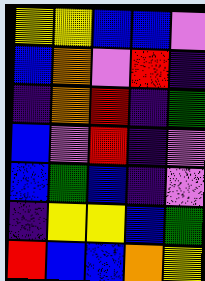[["yellow", "yellow", "blue", "blue", "violet"], ["blue", "orange", "violet", "red", "indigo"], ["indigo", "orange", "red", "indigo", "green"], ["blue", "violet", "red", "indigo", "violet"], ["blue", "green", "blue", "indigo", "violet"], ["indigo", "yellow", "yellow", "blue", "green"], ["red", "blue", "blue", "orange", "yellow"]]